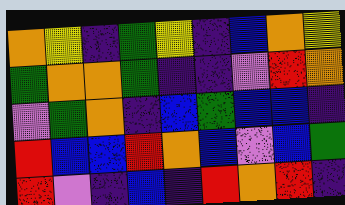[["orange", "yellow", "indigo", "green", "yellow", "indigo", "blue", "orange", "yellow"], ["green", "orange", "orange", "green", "indigo", "indigo", "violet", "red", "orange"], ["violet", "green", "orange", "indigo", "blue", "green", "blue", "blue", "indigo"], ["red", "blue", "blue", "red", "orange", "blue", "violet", "blue", "green"], ["red", "violet", "indigo", "blue", "indigo", "red", "orange", "red", "indigo"]]